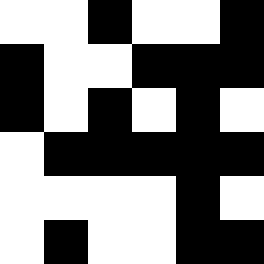[["white", "white", "black", "white", "white", "black"], ["black", "white", "white", "black", "black", "black"], ["black", "white", "black", "white", "black", "white"], ["white", "black", "black", "black", "black", "black"], ["white", "white", "white", "white", "black", "white"], ["white", "black", "white", "white", "black", "black"]]